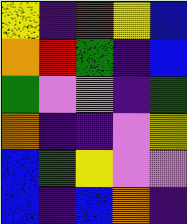[["yellow", "indigo", "red", "yellow", "blue"], ["orange", "red", "green", "indigo", "blue"], ["green", "violet", "violet", "indigo", "green"], ["orange", "indigo", "indigo", "violet", "yellow"], ["blue", "green", "yellow", "violet", "violet"], ["blue", "indigo", "blue", "orange", "indigo"]]